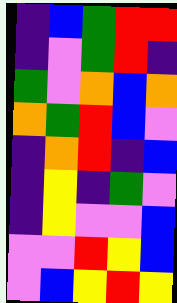[["indigo", "blue", "green", "red", "red"], ["indigo", "violet", "green", "red", "indigo"], ["green", "violet", "orange", "blue", "orange"], ["orange", "green", "red", "blue", "violet"], ["indigo", "orange", "red", "indigo", "blue"], ["indigo", "yellow", "indigo", "green", "violet"], ["indigo", "yellow", "violet", "violet", "blue"], ["violet", "violet", "red", "yellow", "blue"], ["violet", "blue", "yellow", "red", "yellow"]]